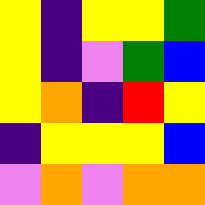[["yellow", "indigo", "yellow", "yellow", "green"], ["yellow", "indigo", "violet", "green", "blue"], ["yellow", "orange", "indigo", "red", "yellow"], ["indigo", "yellow", "yellow", "yellow", "blue"], ["violet", "orange", "violet", "orange", "orange"]]